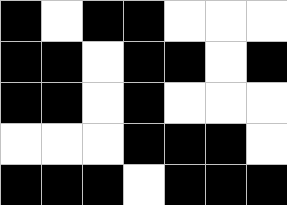[["black", "white", "black", "black", "white", "white", "white"], ["black", "black", "white", "black", "black", "white", "black"], ["black", "black", "white", "black", "white", "white", "white"], ["white", "white", "white", "black", "black", "black", "white"], ["black", "black", "black", "white", "black", "black", "black"]]